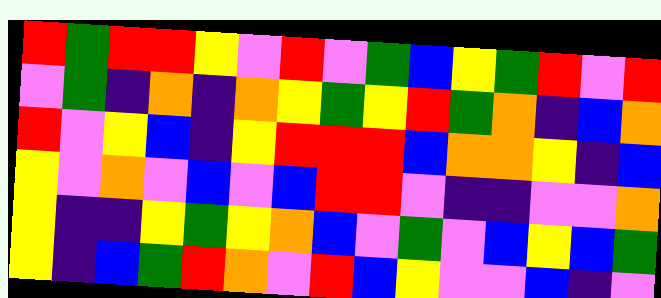[["red", "green", "red", "red", "yellow", "violet", "red", "violet", "green", "blue", "yellow", "green", "red", "violet", "red"], ["violet", "green", "indigo", "orange", "indigo", "orange", "yellow", "green", "yellow", "red", "green", "orange", "indigo", "blue", "orange"], ["red", "violet", "yellow", "blue", "indigo", "yellow", "red", "red", "red", "blue", "orange", "orange", "yellow", "indigo", "blue"], ["yellow", "violet", "orange", "violet", "blue", "violet", "blue", "red", "red", "violet", "indigo", "indigo", "violet", "violet", "orange"], ["yellow", "indigo", "indigo", "yellow", "green", "yellow", "orange", "blue", "violet", "green", "violet", "blue", "yellow", "blue", "green"], ["yellow", "indigo", "blue", "green", "red", "orange", "violet", "red", "blue", "yellow", "violet", "violet", "blue", "indigo", "violet"]]